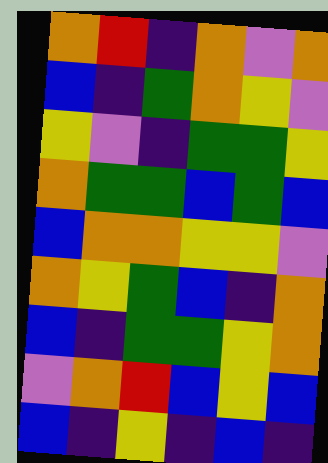[["orange", "red", "indigo", "orange", "violet", "orange"], ["blue", "indigo", "green", "orange", "yellow", "violet"], ["yellow", "violet", "indigo", "green", "green", "yellow"], ["orange", "green", "green", "blue", "green", "blue"], ["blue", "orange", "orange", "yellow", "yellow", "violet"], ["orange", "yellow", "green", "blue", "indigo", "orange"], ["blue", "indigo", "green", "green", "yellow", "orange"], ["violet", "orange", "red", "blue", "yellow", "blue"], ["blue", "indigo", "yellow", "indigo", "blue", "indigo"]]